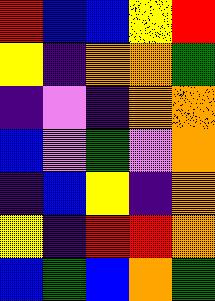[["red", "blue", "blue", "yellow", "red"], ["yellow", "indigo", "orange", "orange", "green"], ["indigo", "violet", "indigo", "orange", "orange"], ["blue", "violet", "green", "violet", "orange"], ["indigo", "blue", "yellow", "indigo", "orange"], ["yellow", "indigo", "red", "red", "orange"], ["blue", "green", "blue", "orange", "green"]]